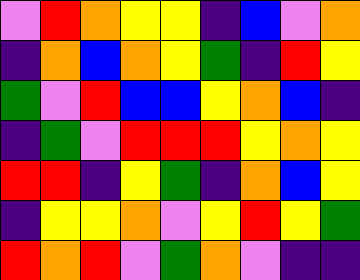[["violet", "red", "orange", "yellow", "yellow", "indigo", "blue", "violet", "orange"], ["indigo", "orange", "blue", "orange", "yellow", "green", "indigo", "red", "yellow"], ["green", "violet", "red", "blue", "blue", "yellow", "orange", "blue", "indigo"], ["indigo", "green", "violet", "red", "red", "red", "yellow", "orange", "yellow"], ["red", "red", "indigo", "yellow", "green", "indigo", "orange", "blue", "yellow"], ["indigo", "yellow", "yellow", "orange", "violet", "yellow", "red", "yellow", "green"], ["red", "orange", "red", "violet", "green", "orange", "violet", "indigo", "indigo"]]